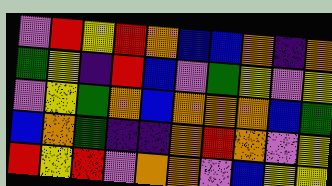[["violet", "red", "yellow", "red", "orange", "blue", "blue", "orange", "indigo", "orange"], ["green", "yellow", "indigo", "red", "blue", "violet", "green", "yellow", "violet", "yellow"], ["violet", "yellow", "green", "orange", "blue", "orange", "orange", "orange", "blue", "green"], ["blue", "orange", "green", "indigo", "indigo", "orange", "red", "orange", "violet", "yellow"], ["red", "yellow", "red", "violet", "orange", "orange", "violet", "blue", "yellow", "yellow"]]